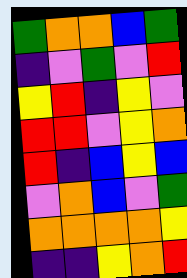[["green", "orange", "orange", "blue", "green"], ["indigo", "violet", "green", "violet", "red"], ["yellow", "red", "indigo", "yellow", "violet"], ["red", "red", "violet", "yellow", "orange"], ["red", "indigo", "blue", "yellow", "blue"], ["violet", "orange", "blue", "violet", "green"], ["orange", "orange", "orange", "orange", "yellow"], ["indigo", "indigo", "yellow", "orange", "red"]]